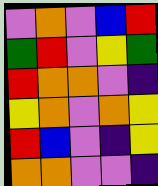[["violet", "orange", "violet", "blue", "red"], ["green", "red", "violet", "yellow", "green"], ["red", "orange", "orange", "violet", "indigo"], ["yellow", "orange", "violet", "orange", "yellow"], ["red", "blue", "violet", "indigo", "yellow"], ["orange", "orange", "violet", "violet", "indigo"]]